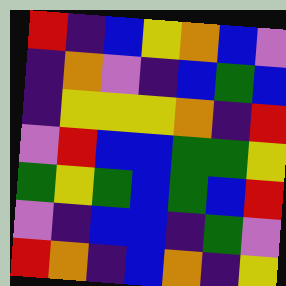[["red", "indigo", "blue", "yellow", "orange", "blue", "violet"], ["indigo", "orange", "violet", "indigo", "blue", "green", "blue"], ["indigo", "yellow", "yellow", "yellow", "orange", "indigo", "red"], ["violet", "red", "blue", "blue", "green", "green", "yellow"], ["green", "yellow", "green", "blue", "green", "blue", "red"], ["violet", "indigo", "blue", "blue", "indigo", "green", "violet"], ["red", "orange", "indigo", "blue", "orange", "indigo", "yellow"]]